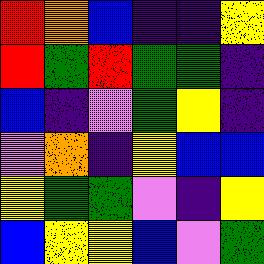[["red", "orange", "blue", "indigo", "indigo", "yellow"], ["red", "green", "red", "green", "green", "indigo"], ["blue", "indigo", "violet", "green", "yellow", "indigo"], ["violet", "orange", "indigo", "yellow", "blue", "blue"], ["yellow", "green", "green", "violet", "indigo", "yellow"], ["blue", "yellow", "yellow", "blue", "violet", "green"]]